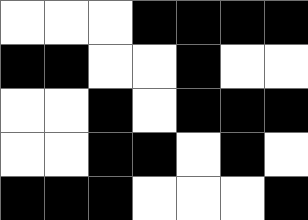[["white", "white", "white", "black", "black", "black", "black"], ["black", "black", "white", "white", "black", "white", "white"], ["white", "white", "black", "white", "black", "black", "black"], ["white", "white", "black", "black", "white", "black", "white"], ["black", "black", "black", "white", "white", "white", "black"]]